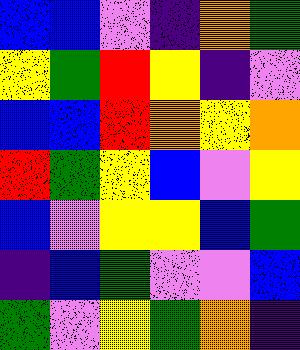[["blue", "blue", "violet", "indigo", "orange", "green"], ["yellow", "green", "red", "yellow", "indigo", "violet"], ["blue", "blue", "red", "orange", "yellow", "orange"], ["red", "green", "yellow", "blue", "violet", "yellow"], ["blue", "violet", "yellow", "yellow", "blue", "green"], ["indigo", "blue", "green", "violet", "violet", "blue"], ["green", "violet", "yellow", "green", "orange", "indigo"]]